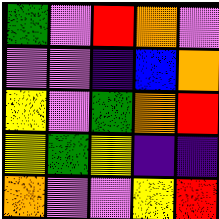[["green", "violet", "red", "orange", "violet"], ["violet", "violet", "indigo", "blue", "orange"], ["yellow", "violet", "green", "orange", "red"], ["yellow", "green", "yellow", "indigo", "indigo"], ["orange", "violet", "violet", "yellow", "red"]]